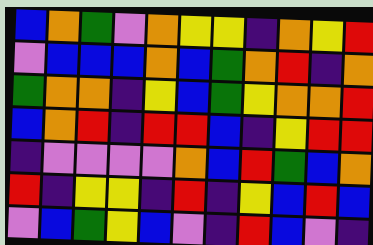[["blue", "orange", "green", "violet", "orange", "yellow", "yellow", "indigo", "orange", "yellow", "red"], ["violet", "blue", "blue", "blue", "orange", "blue", "green", "orange", "red", "indigo", "orange"], ["green", "orange", "orange", "indigo", "yellow", "blue", "green", "yellow", "orange", "orange", "red"], ["blue", "orange", "red", "indigo", "red", "red", "blue", "indigo", "yellow", "red", "red"], ["indigo", "violet", "violet", "violet", "violet", "orange", "blue", "red", "green", "blue", "orange"], ["red", "indigo", "yellow", "yellow", "indigo", "red", "indigo", "yellow", "blue", "red", "blue"], ["violet", "blue", "green", "yellow", "blue", "violet", "indigo", "red", "blue", "violet", "indigo"]]